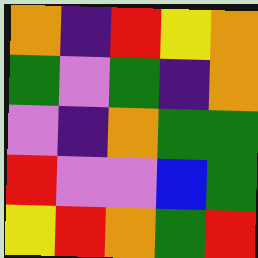[["orange", "indigo", "red", "yellow", "orange"], ["green", "violet", "green", "indigo", "orange"], ["violet", "indigo", "orange", "green", "green"], ["red", "violet", "violet", "blue", "green"], ["yellow", "red", "orange", "green", "red"]]